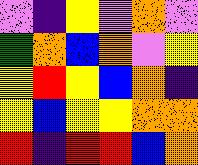[["violet", "indigo", "yellow", "violet", "orange", "violet"], ["green", "orange", "blue", "orange", "violet", "yellow"], ["yellow", "red", "yellow", "blue", "orange", "indigo"], ["yellow", "blue", "yellow", "yellow", "orange", "orange"], ["red", "indigo", "red", "red", "blue", "orange"]]